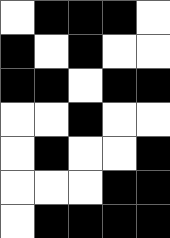[["white", "black", "black", "black", "white"], ["black", "white", "black", "white", "white"], ["black", "black", "white", "black", "black"], ["white", "white", "black", "white", "white"], ["white", "black", "white", "white", "black"], ["white", "white", "white", "black", "black"], ["white", "black", "black", "black", "black"]]